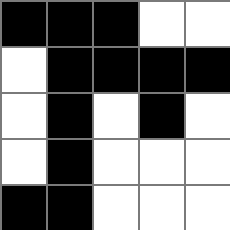[["black", "black", "black", "white", "white"], ["white", "black", "black", "black", "black"], ["white", "black", "white", "black", "white"], ["white", "black", "white", "white", "white"], ["black", "black", "white", "white", "white"]]